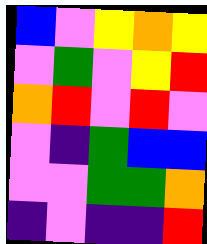[["blue", "violet", "yellow", "orange", "yellow"], ["violet", "green", "violet", "yellow", "red"], ["orange", "red", "violet", "red", "violet"], ["violet", "indigo", "green", "blue", "blue"], ["violet", "violet", "green", "green", "orange"], ["indigo", "violet", "indigo", "indigo", "red"]]